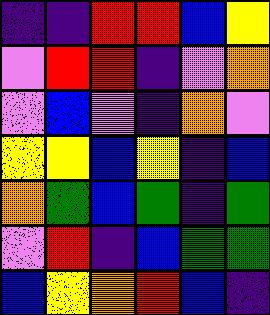[["indigo", "indigo", "red", "red", "blue", "yellow"], ["violet", "red", "red", "indigo", "violet", "orange"], ["violet", "blue", "violet", "indigo", "orange", "violet"], ["yellow", "yellow", "blue", "yellow", "indigo", "blue"], ["orange", "green", "blue", "green", "indigo", "green"], ["violet", "red", "indigo", "blue", "green", "green"], ["blue", "yellow", "orange", "red", "blue", "indigo"]]